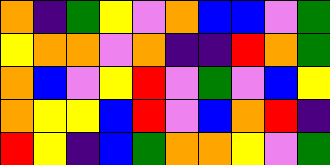[["orange", "indigo", "green", "yellow", "violet", "orange", "blue", "blue", "violet", "green"], ["yellow", "orange", "orange", "violet", "orange", "indigo", "indigo", "red", "orange", "green"], ["orange", "blue", "violet", "yellow", "red", "violet", "green", "violet", "blue", "yellow"], ["orange", "yellow", "yellow", "blue", "red", "violet", "blue", "orange", "red", "indigo"], ["red", "yellow", "indigo", "blue", "green", "orange", "orange", "yellow", "violet", "green"]]